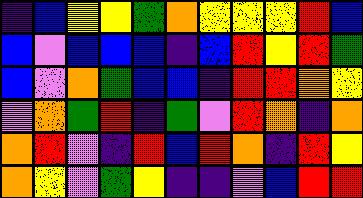[["indigo", "blue", "yellow", "yellow", "green", "orange", "yellow", "yellow", "yellow", "red", "blue"], ["blue", "violet", "blue", "blue", "blue", "indigo", "blue", "red", "yellow", "red", "green"], ["blue", "violet", "orange", "green", "blue", "blue", "indigo", "red", "red", "orange", "yellow"], ["violet", "orange", "green", "red", "indigo", "green", "violet", "red", "orange", "indigo", "orange"], ["orange", "red", "violet", "indigo", "red", "blue", "red", "orange", "indigo", "red", "yellow"], ["orange", "yellow", "violet", "green", "yellow", "indigo", "indigo", "violet", "blue", "red", "red"]]